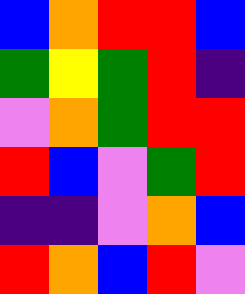[["blue", "orange", "red", "red", "blue"], ["green", "yellow", "green", "red", "indigo"], ["violet", "orange", "green", "red", "red"], ["red", "blue", "violet", "green", "red"], ["indigo", "indigo", "violet", "orange", "blue"], ["red", "orange", "blue", "red", "violet"]]